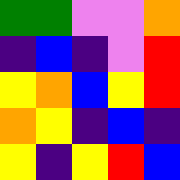[["green", "green", "violet", "violet", "orange"], ["indigo", "blue", "indigo", "violet", "red"], ["yellow", "orange", "blue", "yellow", "red"], ["orange", "yellow", "indigo", "blue", "indigo"], ["yellow", "indigo", "yellow", "red", "blue"]]